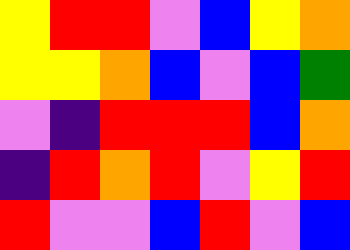[["yellow", "red", "red", "violet", "blue", "yellow", "orange"], ["yellow", "yellow", "orange", "blue", "violet", "blue", "green"], ["violet", "indigo", "red", "red", "red", "blue", "orange"], ["indigo", "red", "orange", "red", "violet", "yellow", "red"], ["red", "violet", "violet", "blue", "red", "violet", "blue"]]